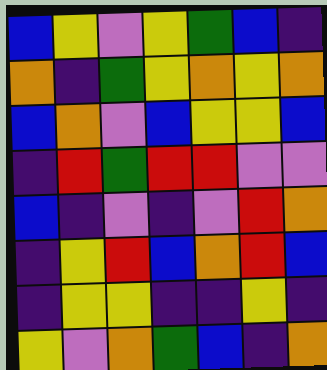[["blue", "yellow", "violet", "yellow", "green", "blue", "indigo"], ["orange", "indigo", "green", "yellow", "orange", "yellow", "orange"], ["blue", "orange", "violet", "blue", "yellow", "yellow", "blue"], ["indigo", "red", "green", "red", "red", "violet", "violet"], ["blue", "indigo", "violet", "indigo", "violet", "red", "orange"], ["indigo", "yellow", "red", "blue", "orange", "red", "blue"], ["indigo", "yellow", "yellow", "indigo", "indigo", "yellow", "indigo"], ["yellow", "violet", "orange", "green", "blue", "indigo", "orange"]]